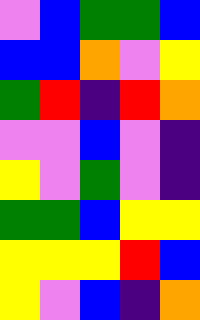[["violet", "blue", "green", "green", "blue"], ["blue", "blue", "orange", "violet", "yellow"], ["green", "red", "indigo", "red", "orange"], ["violet", "violet", "blue", "violet", "indigo"], ["yellow", "violet", "green", "violet", "indigo"], ["green", "green", "blue", "yellow", "yellow"], ["yellow", "yellow", "yellow", "red", "blue"], ["yellow", "violet", "blue", "indigo", "orange"]]